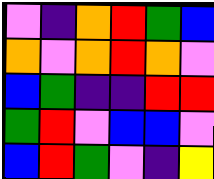[["violet", "indigo", "orange", "red", "green", "blue"], ["orange", "violet", "orange", "red", "orange", "violet"], ["blue", "green", "indigo", "indigo", "red", "red"], ["green", "red", "violet", "blue", "blue", "violet"], ["blue", "red", "green", "violet", "indigo", "yellow"]]